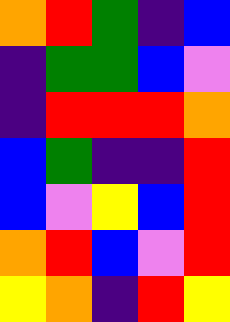[["orange", "red", "green", "indigo", "blue"], ["indigo", "green", "green", "blue", "violet"], ["indigo", "red", "red", "red", "orange"], ["blue", "green", "indigo", "indigo", "red"], ["blue", "violet", "yellow", "blue", "red"], ["orange", "red", "blue", "violet", "red"], ["yellow", "orange", "indigo", "red", "yellow"]]